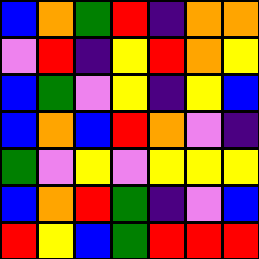[["blue", "orange", "green", "red", "indigo", "orange", "orange"], ["violet", "red", "indigo", "yellow", "red", "orange", "yellow"], ["blue", "green", "violet", "yellow", "indigo", "yellow", "blue"], ["blue", "orange", "blue", "red", "orange", "violet", "indigo"], ["green", "violet", "yellow", "violet", "yellow", "yellow", "yellow"], ["blue", "orange", "red", "green", "indigo", "violet", "blue"], ["red", "yellow", "blue", "green", "red", "red", "red"]]